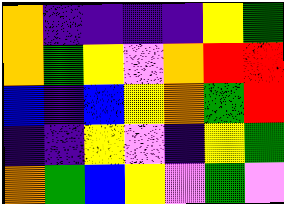[["orange", "indigo", "indigo", "indigo", "indigo", "yellow", "green"], ["orange", "green", "yellow", "violet", "orange", "red", "red"], ["blue", "indigo", "blue", "yellow", "orange", "green", "red"], ["indigo", "indigo", "yellow", "violet", "indigo", "yellow", "green"], ["orange", "green", "blue", "yellow", "violet", "green", "violet"]]